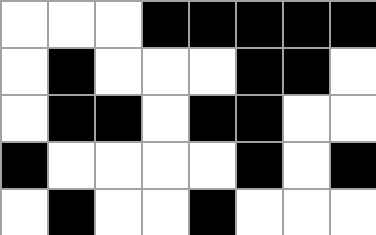[["white", "white", "white", "black", "black", "black", "black", "black"], ["white", "black", "white", "white", "white", "black", "black", "white"], ["white", "black", "black", "white", "black", "black", "white", "white"], ["black", "white", "white", "white", "white", "black", "white", "black"], ["white", "black", "white", "white", "black", "white", "white", "white"]]